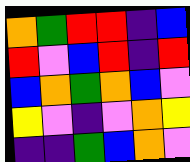[["orange", "green", "red", "red", "indigo", "blue"], ["red", "violet", "blue", "red", "indigo", "red"], ["blue", "orange", "green", "orange", "blue", "violet"], ["yellow", "violet", "indigo", "violet", "orange", "yellow"], ["indigo", "indigo", "green", "blue", "orange", "violet"]]